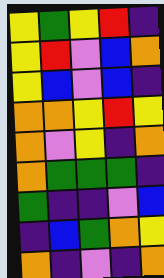[["yellow", "green", "yellow", "red", "indigo"], ["yellow", "red", "violet", "blue", "orange"], ["yellow", "blue", "violet", "blue", "indigo"], ["orange", "orange", "yellow", "red", "yellow"], ["orange", "violet", "yellow", "indigo", "orange"], ["orange", "green", "green", "green", "indigo"], ["green", "indigo", "indigo", "violet", "blue"], ["indigo", "blue", "green", "orange", "yellow"], ["orange", "indigo", "violet", "indigo", "orange"]]